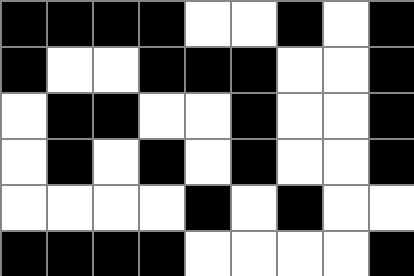[["black", "black", "black", "black", "white", "white", "black", "white", "black"], ["black", "white", "white", "black", "black", "black", "white", "white", "black"], ["white", "black", "black", "white", "white", "black", "white", "white", "black"], ["white", "black", "white", "black", "white", "black", "white", "white", "black"], ["white", "white", "white", "white", "black", "white", "black", "white", "white"], ["black", "black", "black", "black", "white", "white", "white", "white", "black"]]